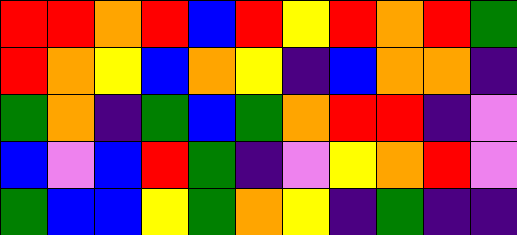[["red", "red", "orange", "red", "blue", "red", "yellow", "red", "orange", "red", "green"], ["red", "orange", "yellow", "blue", "orange", "yellow", "indigo", "blue", "orange", "orange", "indigo"], ["green", "orange", "indigo", "green", "blue", "green", "orange", "red", "red", "indigo", "violet"], ["blue", "violet", "blue", "red", "green", "indigo", "violet", "yellow", "orange", "red", "violet"], ["green", "blue", "blue", "yellow", "green", "orange", "yellow", "indigo", "green", "indigo", "indigo"]]